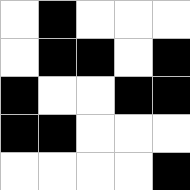[["white", "black", "white", "white", "white"], ["white", "black", "black", "white", "black"], ["black", "white", "white", "black", "black"], ["black", "black", "white", "white", "white"], ["white", "white", "white", "white", "black"]]